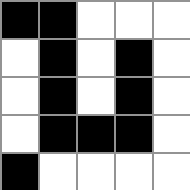[["black", "black", "white", "white", "white"], ["white", "black", "white", "black", "white"], ["white", "black", "white", "black", "white"], ["white", "black", "black", "black", "white"], ["black", "white", "white", "white", "white"]]